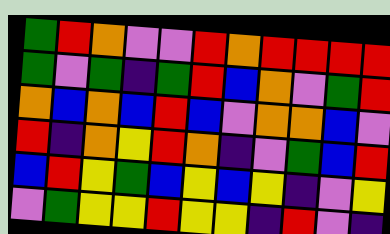[["green", "red", "orange", "violet", "violet", "red", "orange", "red", "red", "red", "red"], ["green", "violet", "green", "indigo", "green", "red", "blue", "orange", "violet", "green", "red"], ["orange", "blue", "orange", "blue", "red", "blue", "violet", "orange", "orange", "blue", "violet"], ["red", "indigo", "orange", "yellow", "red", "orange", "indigo", "violet", "green", "blue", "red"], ["blue", "red", "yellow", "green", "blue", "yellow", "blue", "yellow", "indigo", "violet", "yellow"], ["violet", "green", "yellow", "yellow", "red", "yellow", "yellow", "indigo", "red", "violet", "indigo"]]